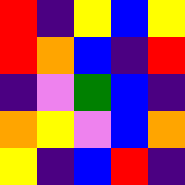[["red", "indigo", "yellow", "blue", "yellow"], ["red", "orange", "blue", "indigo", "red"], ["indigo", "violet", "green", "blue", "indigo"], ["orange", "yellow", "violet", "blue", "orange"], ["yellow", "indigo", "blue", "red", "indigo"]]